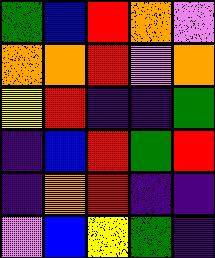[["green", "blue", "red", "orange", "violet"], ["orange", "orange", "red", "violet", "orange"], ["yellow", "red", "indigo", "indigo", "green"], ["indigo", "blue", "red", "green", "red"], ["indigo", "orange", "red", "indigo", "indigo"], ["violet", "blue", "yellow", "green", "indigo"]]